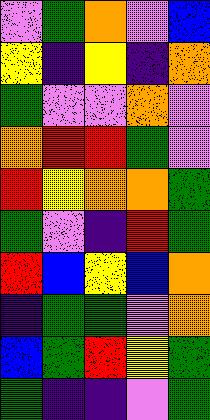[["violet", "green", "orange", "violet", "blue"], ["yellow", "indigo", "yellow", "indigo", "orange"], ["green", "violet", "violet", "orange", "violet"], ["orange", "red", "red", "green", "violet"], ["red", "yellow", "orange", "orange", "green"], ["green", "violet", "indigo", "red", "green"], ["red", "blue", "yellow", "blue", "orange"], ["indigo", "green", "green", "violet", "orange"], ["blue", "green", "red", "yellow", "green"], ["green", "indigo", "indigo", "violet", "green"]]